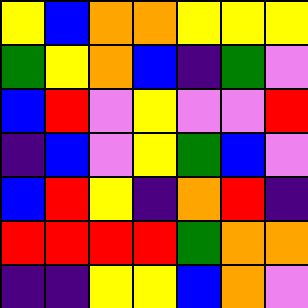[["yellow", "blue", "orange", "orange", "yellow", "yellow", "yellow"], ["green", "yellow", "orange", "blue", "indigo", "green", "violet"], ["blue", "red", "violet", "yellow", "violet", "violet", "red"], ["indigo", "blue", "violet", "yellow", "green", "blue", "violet"], ["blue", "red", "yellow", "indigo", "orange", "red", "indigo"], ["red", "red", "red", "red", "green", "orange", "orange"], ["indigo", "indigo", "yellow", "yellow", "blue", "orange", "violet"]]